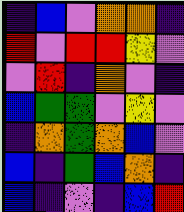[["indigo", "blue", "violet", "orange", "orange", "indigo"], ["red", "violet", "red", "red", "yellow", "violet"], ["violet", "red", "indigo", "orange", "violet", "indigo"], ["blue", "green", "green", "violet", "yellow", "violet"], ["indigo", "orange", "green", "orange", "blue", "violet"], ["blue", "indigo", "green", "blue", "orange", "indigo"], ["blue", "indigo", "violet", "indigo", "blue", "red"]]